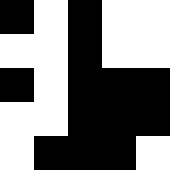[["black", "white", "black", "white", "white"], ["white", "white", "black", "white", "white"], ["black", "white", "black", "black", "black"], ["white", "white", "black", "black", "black"], ["white", "black", "black", "black", "white"]]